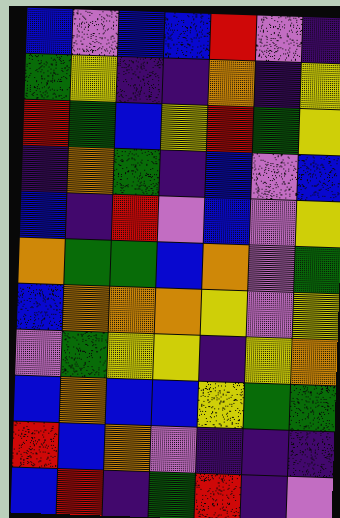[["blue", "violet", "blue", "blue", "red", "violet", "indigo"], ["green", "yellow", "indigo", "indigo", "orange", "indigo", "yellow"], ["red", "green", "blue", "yellow", "red", "green", "yellow"], ["indigo", "orange", "green", "indigo", "blue", "violet", "blue"], ["blue", "indigo", "red", "violet", "blue", "violet", "yellow"], ["orange", "green", "green", "blue", "orange", "violet", "green"], ["blue", "orange", "orange", "orange", "yellow", "violet", "yellow"], ["violet", "green", "yellow", "yellow", "indigo", "yellow", "orange"], ["blue", "orange", "blue", "blue", "yellow", "green", "green"], ["red", "blue", "orange", "violet", "indigo", "indigo", "indigo"], ["blue", "red", "indigo", "green", "red", "indigo", "violet"]]